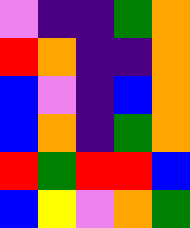[["violet", "indigo", "indigo", "green", "orange"], ["red", "orange", "indigo", "indigo", "orange"], ["blue", "violet", "indigo", "blue", "orange"], ["blue", "orange", "indigo", "green", "orange"], ["red", "green", "red", "red", "blue"], ["blue", "yellow", "violet", "orange", "green"]]